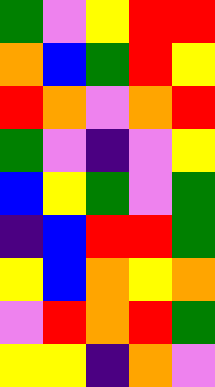[["green", "violet", "yellow", "red", "red"], ["orange", "blue", "green", "red", "yellow"], ["red", "orange", "violet", "orange", "red"], ["green", "violet", "indigo", "violet", "yellow"], ["blue", "yellow", "green", "violet", "green"], ["indigo", "blue", "red", "red", "green"], ["yellow", "blue", "orange", "yellow", "orange"], ["violet", "red", "orange", "red", "green"], ["yellow", "yellow", "indigo", "orange", "violet"]]